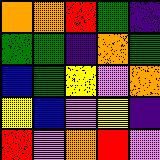[["orange", "orange", "red", "green", "indigo"], ["green", "green", "indigo", "orange", "green"], ["blue", "green", "yellow", "violet", "orange"], ["yellow", "blue", "violet", "yellow", "indigo"], ["red", "violet", "orange", "red", "violet"]]